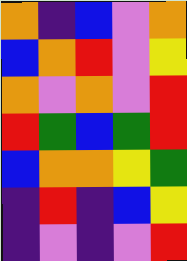[["orange", "indigo", "blue", "violet", "orange"], ["blue", "orange", "red", "violet", "yellow"], ["orange", "violet", "orange", "violet", "red"], ["red", "green", "blue", "green", "red"], ["blue", "orange", "orange", "yellow", "green"], ["indigo", "red", "indigo", "blue", "yellow"], ["indigo", "violet", "indigo", "violet", "red"]]